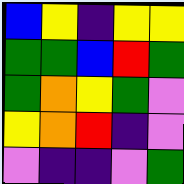[["blue", "yellow", "indigo", "yellow", "yellow"], ["green", "green", "blue", "red", "green"], ["green", "orange", "yellow", "green", "violet"], ["yellow", "orange", "red", "indigo", "violet"], ["violet", "indigo", "indigo", "violet", "green"]]